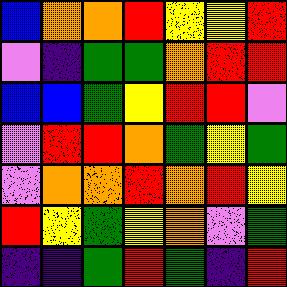[["blue", "orange", "orange", "red", "yellow", "yellow", "red"], ["violet", "indigo", "green", "green", "orange", "red", "red"], ["blue", "blue", "green", "yellow", "red", "red", "violet"], ["violet", "red", "red", "orange", "green", "yellow", "green"], ["violet", "orange", "orange", "red", "orange", "red", "yellow"], ["red", "yellow", "green", "yellow", "orange", "violet", "green"], ["indigo", "indigo", "green", "red", "green", "indigo", "red"]]